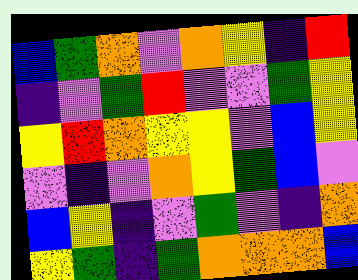[["blue", "green", "orange", "violet", "orange", "yellow", "indigo", "red"], ["indigo", "violet", "green", "red", "violet", "violet", "green", "yellow"], ["yellow", "red", "orange", "yellow", "yellow", "violet", "blue", "yellow"], ["violet", "indigo", "violet", "orange", "yellow", "green", "blue", "violet"], ["blue", "yellow", "indigo", "violet", "green", "violet", "indigo", "orange"], ["yellow", "green", "indigo", "green", "orange", "orange", "orange", "blue"]]